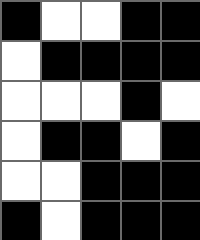[["black", "white", "white", "black", "black"], ["white", "black", "black", "black", "black"], ["white", "white", "white", "black", "white"], ["white", "black", "black", "white", "black"], ["white", "white", "black", "black", "black"], ["black", "white", "black", "black", "black"]]